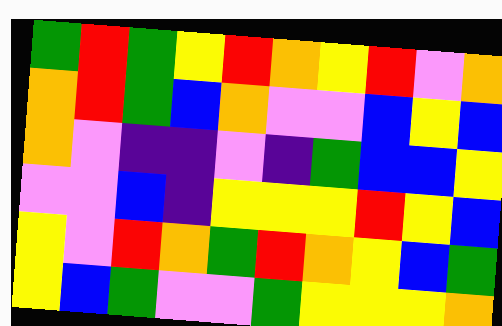[["green", "red", "green", "yellow", "red", "orange", "yellow", "red", "violet", "orange"], ["orange", "red", "green", "blue", "orange", "violet", "violet", "blue", "yellow", "blue"], ["orange", "violet", "indigo", "indigo", "violet", "indigo", "green", "blue", "blue", "yellow"], ["violet", "violet", "blue", "indigo", "yellow", "yellow", "yellow", "red", "yellow", "blue"], ["yellow", "violet", "red", "orange", "green", "red", "orange", "yellow", "blue", "green"], ["yellow", "blue", "green", "violet", "violet", "green", "yellow", "yellow", "yellow", "orange"]]